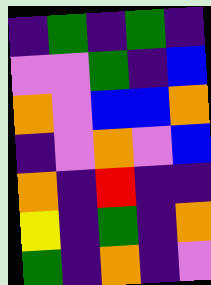[["indigo", "green", "indigo", "green", "indigo"], ["violet", "violet", "green", "indigo", "blue"], ["orange", "violet", "blue", "blue", "orange"], ["indigo", "violet", "orange", "violet", "blue"], ["orange", "indigo", "red", "indigo", "indigo"], ["yellow", "indigo", "green", "indigo", "orange"], ["green", "indigo", "orange", "indigo", "violet"]]